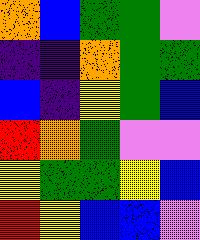[["orange", "blue", "green", "green", "violet"], ["indigo", "indigo", "orange", "green", "green"], ["blue", "indigo", "yellow", "green", "blue"], ["red", "orange", "green", "violet", "violet"], ["yellow", "green", "green", "yellow", "blue"], ["red", "yellow", "blue", "blue", "violet"]]